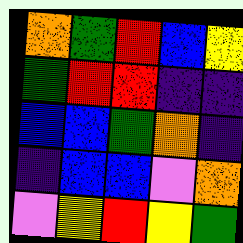[["orange", "green", "red", "blue", "yellow"], ["green", "red", "red", "indigo", "indigo"], ["blue", "blue", "green", "orange", "indigo"], ["indigo", "blue", "blue", "violet", "orange"], ["violet", "yellow", "red", "yellow", "green"]]